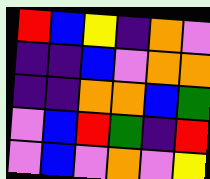[["red", "blue", "yellow", "indigo", "orange", "violet"], ["indigo", "indigo", "blue", "violet", "orange", "orange"], ["indigo", "indigo", "orange", "orange", "blue", "green"], ["violet", "blue", "red", "green", "indigo", "red"], ["violet", "blue", "violet", "orange", "violet", "yellow"]]